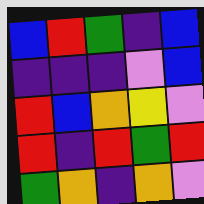[["blue", "red", "green", "indigo", "blue"], ["indigo", "indigo", "indigo", "violet", "blue"], ["red", "blue", "orange", "yellow", "violet"], ["red", "indigo", "red", "green", "red"], ["green", "orange", "indigo", "orange", "violet"]]